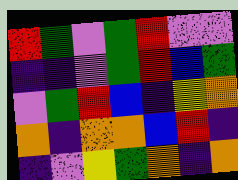[["red", "green", "violet", "green", "red", "violet", "violet"], ["indigo", "indigo", "violet", "green", "red", "blue", "green"], ["violet", "green", "red", "blue", "indigo", "yellow", "orange"], ["orange", "indigo", "orange", "orange", "blue", "red", "indigo"], ["indigo", "violet", "yellow", "green", "orange", "indigo", "orange"]]